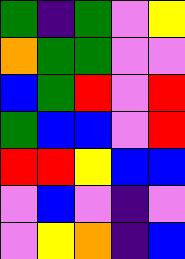[["green", "indigo", "green", "violet", "yellow"], ["orange", "green", "green", "violet", "violet"], ["blue", "green", "red", "violet", "red"], ["green", "blue", "blue", "violet", "red"], ["red", "red", "yellow", "blue", "blue"], ["violet", "blue", "violet", "indigo", "violet"], ["violet", "yellow", "orange", "indigo", "blue"]]